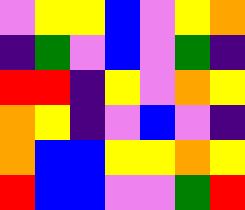[["violet", "yellow", "yellow", "blue", "violet", "yellow", "orange"], ["indigo", "green", "violet", "blue", "violet", "green", "indigo"], ["red", "red", "indigo", "yellow", "violet", "orange", "yellow"], ["orange", "yellow", "indigo", "violet", "blue", "violet", "indigo"], ["orange", "blue", "blue", "yellow", "yellow", "orange", "yellow"], ["red", "blue", "blue", "violet", "violet", "green", "red"]]